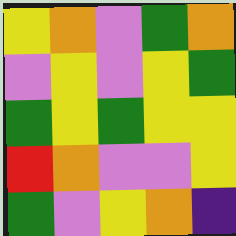[["yellow", "orange", "violet", "green", "orange"], ["violet", "yellow", "violet", "yellow", "green"], ["green", "yellow", "green", "yellow", "yellow"], ["red", "orange", "violet", "violet", "yellow"], ["green", "violet", "yellow", "orange", "indigo"]]